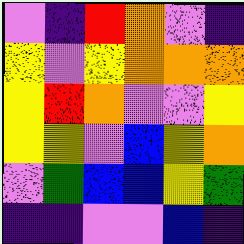[["violet", "indigo", "red", "orange", "violet", "indigo"], ["yellow", "violet", "yellow", "orange", "orange", "orange"], ["yellow", "red", "orange", "violet", "violet", "yellow"], ["yellow", "yellow", "violet", "blue", "yellow", "orange"], ["violet", "green", "blue", "blue", "yellow", "green"], ["indigo", "indigo", "violet", "violet", "blue", "indigo"]]